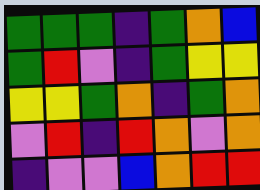[["green", "green", "green", "indigo", "green", "orange", "blue"], ["green", "red", "violet", "indigo", "green", "yellow", "yellow"], ["yellow", "yellow", "green", "orange", "indigo", "green", "orange"], ["violet", "red", "indigo", "red", "orange", "violet", "orange"], ["indigo", "violet", "violet", "blue", "orange", "red", "red"]]